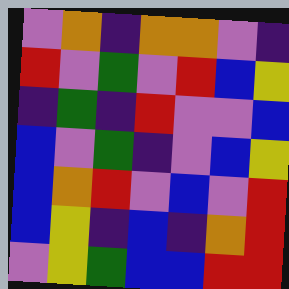[["violet", "orange", "indigo", "orange", "orange", "violet", "indigo"], ["red", "violet", "green", "violet", "red", "blue", "yellow"], ["indigo", "green", "indigo", "red", "violet", "violet", "blue"], ["blue", "violet", "green", "indigo", "violet", "blue", "yellow"], ["blue", "orange", "red", "violet", "blue", "violet", "red"], ["blue", "yellow", "indigo", "blue", "indigo", "orange", "red"], ["violet", "yellow", "green", "blue", "blue", "red", "red"]]